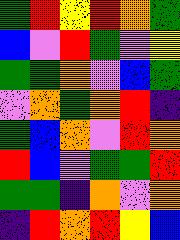[["green", "red", "yellow", "red", "orange", "green"], ["blue", "violet", "red", "green", "violet", "yellow"], ["green", "green", "orange", "violet", "blue", "green"], ["violet", "orange", "green", "orange", "red", "indigo"], ["green", "blue", "orange", "violet", "red", "orange"], ["red", "blue", "violet", "green", "green", "red"], ["green", "green", "indigo", "orange", "violet", "orange"], ["indigo", "red", "orange", "red", "yellow", "blue"]]